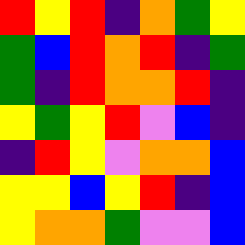[["red", "yellow", "red", "indigo", "orange", "green", "yellow"], ["green", "blue", "red", "orange", "red", "indigo", "green"], ["green", "indigo", "red", "orange", "orange", "red", "indigo"], ["yellow", "green", "yellow", "red", "violet", "blue", "indigo"], ["indigo", "red", "yellow", "violet", "orange", "orange", "blue"], ["yellow", "yellow", "blue", "yellow", "red", "indigo", "blue"], ["yellow", "orange", "orange", "green", "violet", "violet", "blue"]]